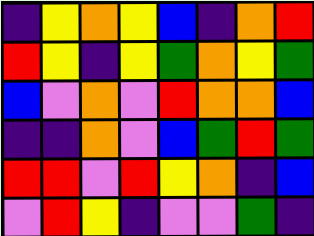[["indigo", "yellow", "orange", "yellow", "blue", "indigo", "orange", "red"], ["red", "yellow", "indigo", "yellow", "green", "orange", "yellow", "green"], ["blue", "violet", "orange", "violet", "red", "orange", "orange", "blue"], ["indigo", "indigo", "orange", "violet", "blue", "green", "red", "green"], ["red", "red", "violet", "red", "yellow", "orange", "indigo", "blue"], ["violet", "red", "yellow", "indigo", "violet", "violet", "green", "indigo"]]